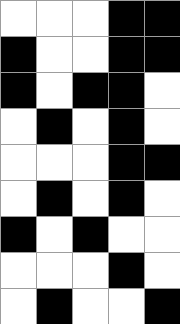[["white", "white", "white", "black", "black"], ["black", "white", "white", "black", "black"], ["black", "white", "black", "black", "white"], ["white", "black", "white", "black", "white"], ["white", "white", "white", "black", "black"], ["white", "black", "white", "black", "white"], ["black", "white", "black", "white", "white"], ["white", "white", "white", "black", "white"], ["white", "black", "white", "white", "black"]]